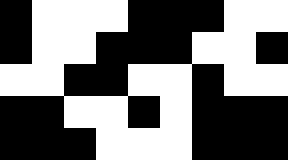[["black", "white", "white", "white", "black", "black", "black", "white", "white"], ["black", "white", "white", "black", "black", "black", "white", "white", "black"], ["white", "white", "black", "black", "white", "white", "black", "white", "white"], ["black", "black", "white", "white", "black", "white", "black", "black", "black"], ["black", "black", "black", "white", "white", "white", "black", "black", "black"]]